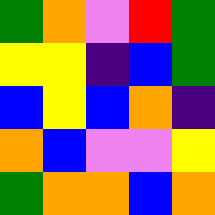[["green", "orange", "violet", "red", "green"], ["yellow", "yellow", "indigo", "blue", "green"], ["blue", "yellow", "blue", "orange", "indigo"], ["orange", "blue", "violet", "violet", "yellow"], ["green", "orange", "orange", "blue", "orange"]]